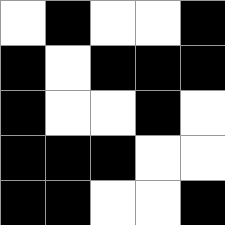[["white", "black", "white", "white", "black"], ["black", "white", "black", "black", "black"], ["black", "white", "white", "black", "white"], ["black", "black", "black", "white", "white"], ["black", "black", "white", "white", "black"]]